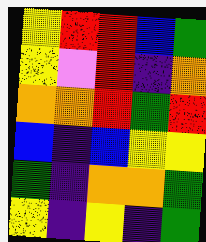[["yellow", "red", "red", "blue", "green"], ["yellow", "violet", "red", "indigo", "orange"], ["orange", "orange", "red", "green", "red"], ["blue", "indigo", "blue", "yellow", "yellow"], ["green", "indigo", "orange", "orange", "green"], ["yellow", "indigo", "yellow", "indigo", "green"]]